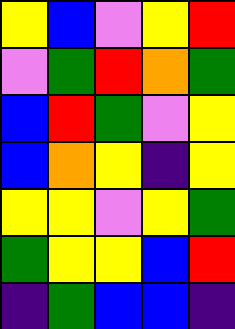[["yellow", "blue", "violet", "yellow", "red"], ["violet", "green", "red", "orange", "green"], ["blue", "red", "green", "violet", "yellow"], ["blue", "orange", "yellow", "indigo", "yellow"], ["yellow", "yellow", "violet", "yellow", "green"], ["green", "yellow", "yellow", "blue", "red"], ["indigo", "green", "blue", "blue", "indigo"]]